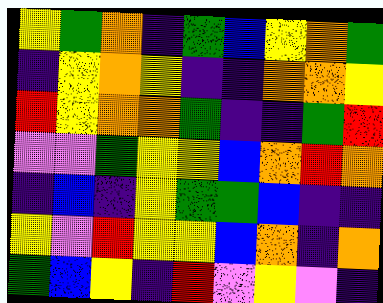[["yellow", "green", "orange", "indigo", "green", "blue", "yellow", "orange", "green"], ["indigo", "yellow", "orange", "yellow", "indigo", "indigo", "orange", "orange", "yellow"], ["red", "yellow", "orange", "orange", "green", "indigo", "indigo", "green", "red"], ["violet", "violet", "green", "yellow", "yellow", "blue", "orange", "red", "orange"], ["indigo", "blue", "indigo", "yellow", "green", "green", "blue", "indigo", "indigo"], ["yellow", "violet", "red", "yellow", "yellow", "blue", "orange", "indigo", "orange"], ["green", "blue", "yellow", "indigo", "red", "violet", "yellow", "violet", "indigo"]]